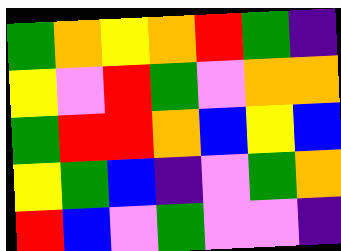[["green", "orange", "yellow", "orange", "red", "green", "indigo"], ["yellow", "violet", "red", "green", "violet", "orange", "orange"], ["green", "red", "red", "orange", "blue", "yellow", "blue"], ["yellow", "green", "blue", "indigo", "violet", "green", "orange"], ["red", "blue", "violet", "green", "violet", "violet", "indigo"]]